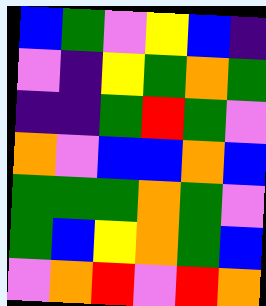[["blue", "green", "violet", "yellow", "blue", "indigo"], ["violet", "indigo", "yellow", "green", "orange", "green"], ["indigo", "indigo", "green", "red", "green", "violet"], ["orange", "violet", "blue", "blue", "orange", "blue"], ["green", "green", "green", "orange", "green", "violet"], ["green", "blue", "yellow", "orange", "green", "blue"], ["violet", "orange", "red", "violet", "red", "orange"]]